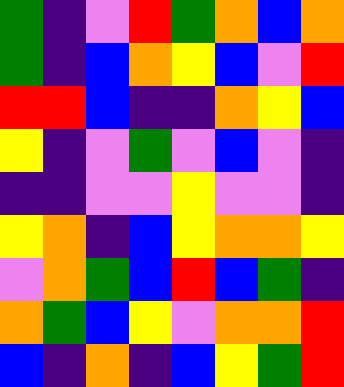[["green", "indigo", "violet", "red", "green", "orange", "blue", "orange"], ["green", "indigo", "blue", "orange", "yellow", "blue", "violet", "red"], ["red", "red", "blue", "indigo", "indigo", "orange", "yellow", "blue"], ["yellow", "indigo", "violet", "green", "violet", "blue", "violet", "indigo"], ["indigo", "indigo", "violet", "violet", "yellow", "violet", "violet", "indigo"], ["yellow", "orange", "indigo", "blue", "yellow", "orange", "orange", "yellow"], ["violet", "orange", "green", "blue", "red", "blue", "green", "indigo"], ["orange", "green", "blue", "yellow", "violet", "orange", "orange", "red"], ["blue", "indigo", "orange", "indigo", "blue", "yellow", "green", "red"]]